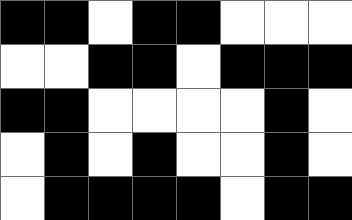[["black", "black", "white", "black", "black", "white", "white", "white"], ["white", "white", "black", "black", "white", "black", "black", "black"], ["black", "black", "white", "white", "white", "white", "black", "white"], ["white", "black", "white", "black", "white", "white", "black", "white"], ["white", "black", "black", "black", "black", "white", "black", "black"]]